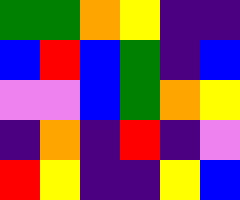[["green", "green", "orange", "yellow", "indigo", "indigo"], ["blue", "red", "blue", "green", "indigo", "blue"], ["violet", "violet", "blue", "green", "orange", "yellow"], ["indigo", "orange", "indigo", "red", "indigo", "violet"], ["red", "yellow", "indigo", "indigo", "yellow", "blue"]]